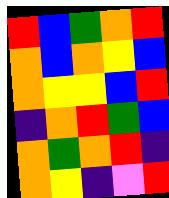[["red", "blue", "green", "orange", "red"], ["orange", "blue", "orange", "yellow", "blue"], ["orange", "yellow", "yellow", "blue", "red"], ["indigo", "orange", "red", "green", "blue"], ["orange", "green", "orange", "red", "indigo"], ["orange", "yellow", "indigo", "violet", "red"]]